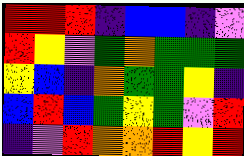[["red", "red", "red", "indigo", "blue", "blue", "indigo", "violet"], ["red", "yellow", "violet", "green", "orange", "green", "green", "green"], ["yellow", "blue", "indigo", "orange", "green", "green", "yellow", "indigo"], ["blue", "red", "blue", "green", "yellow", "green", "violet", "red"], ["indigo", "violet", "red", "orange", "orange", "red", "yellow", "red"]]